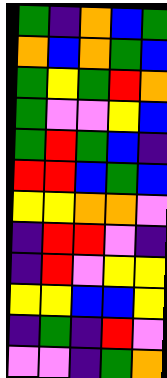[["green", "indigo", "orange", "blue", "green"], ["orange", "blue", "orange", "green", "blue"], ["green", "yellow", "green", "red", "orange"], ["green", "violet", "violet", "yellow", "blue"], ["green", "red", "green", "blue", "indigo"], ["red", "red", "blue", "green", "blue"], ["yellow", "yellow", "orange", "orange", "violet"], ["indigo", "red", "red", "violet", "indigo"], ["indigo", "red", "violet", "yellow", "yellow"], ["yellow", "yellow", "blue", "blue", "yellow"], ["indigo", "green", "indigo", "red", "violet"], ["violet", "violet", "indigo", "green", "orange"]]